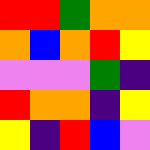[["red", "red", "green", "orange", "orange"], ["orange", "blue", "orange", "red", "yellow"], ["violet", "violet", "violet", "green", "indigo"], ["red", "orange", "orange", "indigo", "yellow"], ["yellow", "indigo", "red", "blue", "violet"]]